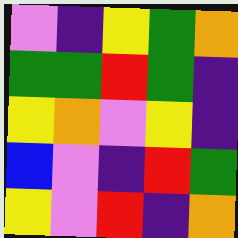[["violet", "indigo", "yellow", "green", "orange"], ["green", "green", "red", "green", "indigo"], ["yellow", "orange", "violet", "yellow", "indigo"], ["blue", "violet", "indigo", "red", "green"], ["yellow", "violet", "red", "indigo", "orange"]]